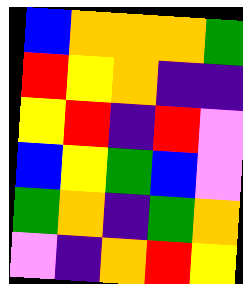[["blue", "orange", "orange", "orange", "green"], ["red", "yellow", "orange", "indigo", "indigo"], ["yellow", "red", "indigo", "red", "violet"], ["blue", "yellow", "green", "blue", "violet"], ["green", "orange", "indigo", "green", "orange"], ["violet", "indigo", "orange", "red", "yellow"]]